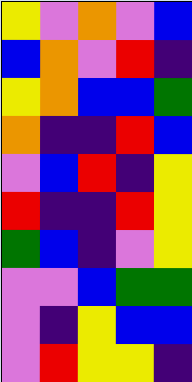[["yellow", "violet", "orange", "violet", "blue"], ["blue", "orange", "violet", "red", "indigo"], ["yellow", "orange", "blue", "blue", "green"], ["orange", "indigo", "indigo", "red", "blue"], ["violet", "blue", "red", "indigo", "yellow"], ["red", "indigo", "indigo", "red", "yellow"], ["green", "blue", "indigo", "violet", "yellow"], ["violet", "violet", "blue", "green", "green"], ["violet", "indigo", "yellow", "blue", "blue"], ["violet", "red", "yellow", "yellow", "indigo"]]